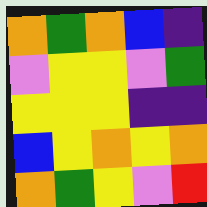[["orange", "green", "orange", "blue", "indigo"], ["violet", "yellow", "yellow", "violet", "green"], ["yellow", "yellow", "yellow", "indigo", "indigo"], ["blue", "yellow", "orange", "yellow", "orange"], ["orange", "green", "yellow", "violet", "red"]]